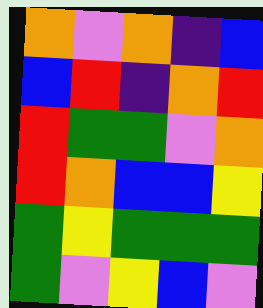[["orange", "violet", "orange", "indigo", "blue"], ["blue", "red", "indigo", "orange", "red"], ["red", "green", "green", "violet", "orange"], ["red", "orange", "blue", "blue", "yellow"], ["green", "yellow", "green", "green", "green"], ["green", "violet", "yellow", "blue", "violet"]]